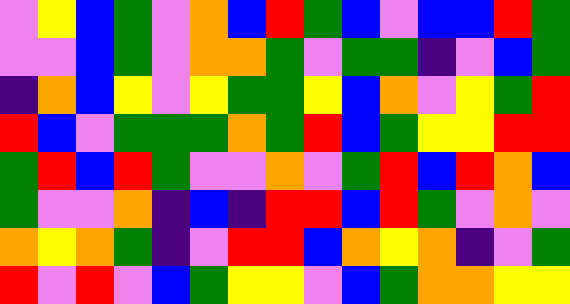[["violet", "yellow", "blue", "green", "violet", "orange", "blue", "red", "green", "blue", "violet", "blue", "blue", "red", "green"], ["violet", "violet", "blue", "green", "violet", "orange", "orange", "green", "violet", "green", "green", "indigo", "violet", "blue", "green"], ["indigo", "orange", "blue", "yellow", "violet", "yellow", "green", "green", "yellow", "blue", "orange", "violet", "yellow", "green", "red"], ["red", "blue", "violet", "green", "green", "green", "orange", "green", "red", "blue", "green", "yellow", "yellow", "red", "red"], ["green", "red", "blue", "red", "green", "violet", "violet", "orange", "violet", "green", "red", "blue", "red", "orange", "blue"], ["green", "violet", "violet", "orange", "indigo", "blue", "indigo", "red", "red", "blue", "red", "green", "violet", "orange", "violet"], ["orange", "yellow", "orange", "green", "indigo", "violet", "red", "red", "blue", "orange", "yellow", "orange", "indigo", "violet", "green"], ["red", "violet", "red", "violet", "blue", "green", "yellow", "yellow", "violet", "blue", "green", "orange", "orange", "yellow", "yellow"]]